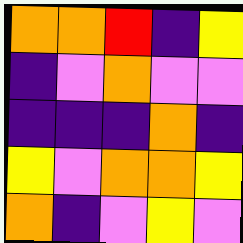[["orange", "orange", "red", "indigo", "yellow"], ["indigo", "violet", "orange", "violet", "violet"], ["indigo", "indigo", "indigo", "orange", "indigo"], ["yellow", "violet", "orange", "orange", "yellow"], ["orange", "indigo", "violet", "yellow", "violet"]]